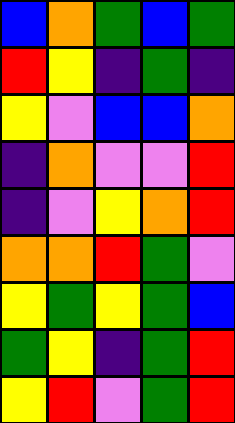[["blue", "orange", "green", "blue", "green"], ["red", "yellow", "indigo", "green", "indigo"], ["yellow", "violet", "blue", "blue", "orange"], ["indigo", "orange", "violet", "violet", "red"], ["indigo", "violet", "yellow", "orange", "red"], ["orange", "orange", "red", "green", "violet"], ["yellow", "green", "yellow", "green", "blue"], ["green", "yellow", "indigo", "green", "red"], ["yellow", "red", "violet", "green", "red"]]